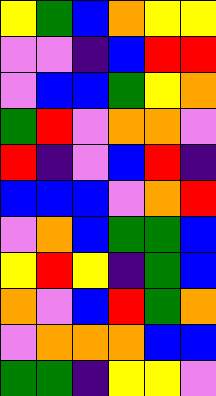[["yellow", "green", "blue", "orange", "yellow", "yellow"], ["violet", "violet", "indigo", "blue", "red", "red"], ["violet", "blue", "blue", "green", "yellow", "orange"], ["green", "red", "violet", "orange", "orange", "violet"], ["red", "indigo", "violet", "blue", "red", "indigo"], ["blue", "blue", "blue", "violet", "orange", "red"], ["violet", "orange", "blue", "green", "green", "blue"], ["yellow", "red", "yellow", "indigo", "green", "blue"], ["orange", "violet", "blue", "red", "green", "orange"], ["violet", "orange", "orange", "orange", "blue", "blue"], ["green", "green", "indigo", "yellow", "yellow", "violet"]]